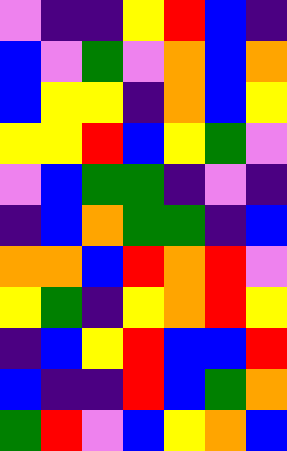[["violet", "indigo", "indigo", "yellow", "red", "blue", "indigo"], ["blue", "violet", "green", "violet", "orange", "blue", "orange"], ["blue", "yellow", "yellow", "indigo", "orange", "blue", "yellow"], ["yellow", "yellow", "red", "blue", "yellow", "green", "violet"], ["violet", "blue", "green", "green", "indigo", "violet", "indigo"], ["indigo", "blue", "orange", "green", "green", "indigo", "blue"], ["orange", "orange", "blue", "red", "orange", "red", "violet"], ["yellow", "green", "indigo", "yellow", "orange", "red", "yellow"], ["indigo", "blue", "yellow", "red", "blue", "blue", "red"], ["blue", "indigo", "indigo", "red", "blue", "green", "orange"], ["green", "red", "violet", "blue", "yellow", "orange", "blue"]]